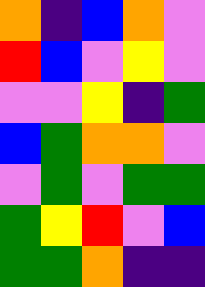[["orange", "indigo", "blue", "orange", "violet"], ["red", "blue", "violet", "yellow", "violet"], ["violet", "violet", "yellow", "indigo", "green"], ["blue", "green", "orange", "orange", "violet"], ["violet", "green", "violet", "green", "green"], ["green", "yellow", "red", "violet", "blue"], ["green", "green", "orange", "indigo", "indigo"]]